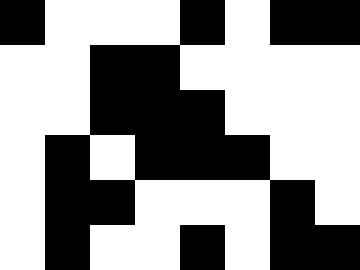[["black", "white", "white", "white", "black", "white", "black", "black"], ["white", "white", "black", "black", "white", "white", "white", "white"], ["white", "white", "black", "black", "black", "white", "white", "white"], ["white", "black", "white", "black", "black", "black", "white", "white"], ["white", "black", "black", "white", "white", "white", "black", "white"], ["white", "black", "white", "white", "black", "white", "black", "black"]]